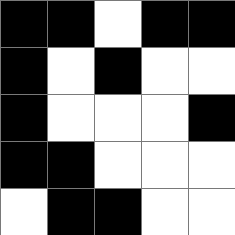[["black", "black", "white", "black", "black"], ["black", "white", "black", "white", "white"], ["black", "white", "white", "white", "black"], ["black", "black", "white", "white", "white"], ["white", "black", "black", "white", "white"]]